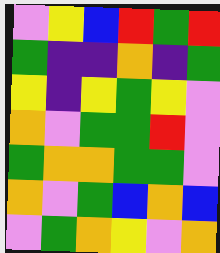[["violet", "yellow", "blue", "red", "green", "red"], ["green", "indigo", "indigo", "orange", "indigo", "green"], ["yellow", "indigo", "yellow", "green", "yellow", "violet"], ["orange", "violet", "green", "green", "red", "violet"], ["green", "orange", "orange", "green", "green", "violet"], ["orange", "violet", "green", "blue", "orange", "blue"], ["violet", "green", "orange", "yellow", "violet", "orange"]]